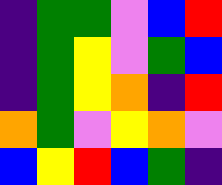[["indigo", "green", "green", "violet", "blue", "red"], ["indigo", "green", "yellow", "violet", "green", "blue"], ["indigo", "green", "yellow", "orange", "indigo", "red"], ["orange", "green", "violet", "yellow", "orange", "violet"], ["blue", "yellow", "red", "blue", "green", "indigo"]]